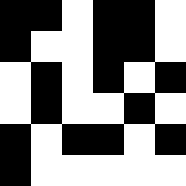[["black", "black", "white", "black", "black", "white"], ["black", "white", "white", "black", "black", "white"], ["white", "black", "white", "black", "white", "black"], ["white", "black", "white", "white", "black", "white"], ["black", "white", "black", "black", "white", "black"], ["black", "white", "white", "white", "white", "white"]]